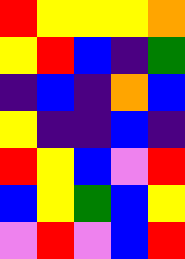[["red", "yellow", "yellow", "yellow", "orange"], ["yellow", "red", "blue", "indigo", "green"], ["indigo", "blue", "indigo", "orange", "blue"], ["yellow", "indigo", "indigo", "blue", "indigo"], ["red", "yellow", "blue", "violet", "red"], ["blue", "yellow", "green", "blue", "yellow"], ["violet", "red", "violet", "blue", "red"]]